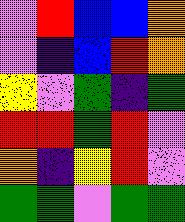[["violet", "red", "blue", "blue", "orange"], ["violet", "indigo", "blue", "red", "orange"], ["yellow", "violet", "green", "indigo", "green"], ["red", "red", "green", "red", "violet"], ["orange", "indigo", "yellow", "red", "violet"], ["green", "green", "violet", "green", "green"]]